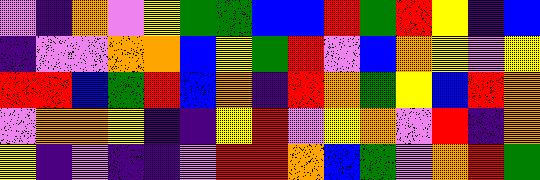[["violet", "indigo", "orange", "violet", "yellow", "green", "green", "blue", "blue", "red", "green", "red", "yellow", "indigo", "blue"], ["indigo", "violet", "violet", "orange", "orange", "blue", "yellow", "green", "red", "violet", "blue", "orange", "yellow", "violet", "yellow"], ["red", "red", "blue", "green", "red", "blue", "orange", "indigo", "red", "orange", "green", "yellow", "blue", "red", "orange"], ["violet", "orange", "orange", "yellow", "indigo", "indigo", "yellow", "red", "violet", "yellow", "orange", "violet", "red", "indigo", "orange"], ["yellow", "indigo", "violet", "indigo", "indigo", "violet", "red", "red", "orange", "blue", "green", "violet", "orange", "red", "green"]]